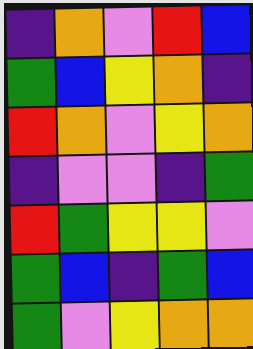[["indigo", "orange", "violet", "red", "blue"], ["green", "blue", "yellow", "orange", "indigo"], ["red", "orange", "violet", "yellow", "orange"], ["indigo", "violet", "violet", "indigo", "green"], ["red", "green", "yellow", "yellow", "violet"], ["green", "blue", "indigo", "green", "blue"], ["green", "violet", "yellow", "orange", "orange"]]